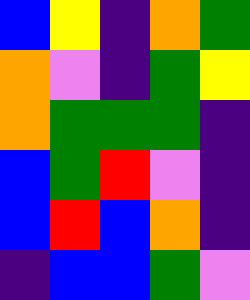[["blue", "yellow", "indigo", "orange", "green"], ["orange", "violet", "indigo", "green", "yellow"], ["orange", "green", "green", "green", "indigo"], ["blue", "green", "red", "violet", "indigo"], ["blue", "red", "blue", "orange", "indigo"], ["indigo", "blue", "blue", "green", "violet"]]